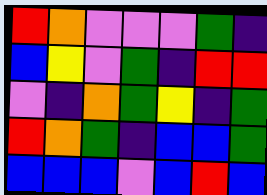[["red", "orange", "violet", "violet", "violet", "green", "indigo"], ["blue", "yellow", "violet", "green", "indigo", "red", "red"], ["violet", "indigo", "orange", "green", "yellow", "indigo", "green"], ["red", "orange", "green", "indigo", "blue", "blue", "green"], ["blue", "blue", "blue", "violet", "blue", "red", "blue"]]